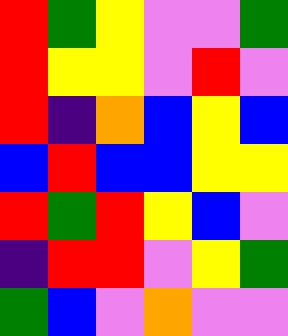[["red", "green", "yellow", "violet", "violet", "green"], ["red", "yellow", "yellow", "violet", "red", "violet"], ["red", "indigo", "orange", "blue", "yellow", "blue"], ["blue", "red", "blue", "blue", "yellow", "yellow"], ["red", "green", "red", "yellow", "blue", "violet"], ["indigo", "red", "red", "violet", "yellow", "green"], ["green", "blue", "violet", "orange", "violet", "violet"]]